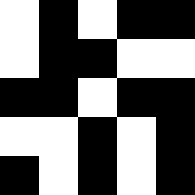[["white", "black", "white", "black", "black"], ["white", "black", "black", "white", "white"], ["black", "black", "white", "black", "black"], ["white", "white", "black", "white", "black"], ["black", "white", "black", "white", "black"]]